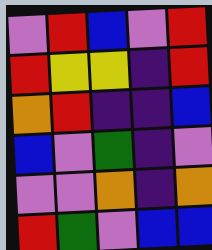[["violet", "red", "blue", "violet", "red"], ["red", "yellow", "yellow", "indigo", "red"], ["orange", "red", "indigo", "indigo", "blue"], ["blue", "violet", "green", "indigo", "violet"], ["violet", "violet", "orange", "indigo", "orange"], ["red", "green", "violet", "blue", "blue"]]